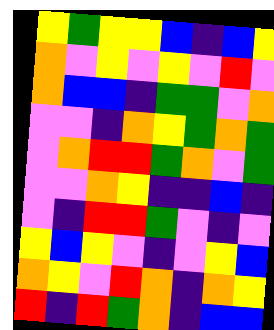[["yellow", "green", "yellow", "yellow", "blue", "indigo", "blue", "yellow"], ["orange", "violet", "yellow", "violet", "yellow", "violet", "red", "violet"], ["orange", "blue", "blue", "indigo", "green", "green", "violet", "orange"], ["violet", "violet", "indigo", "orange", "yellow", "green", "orange", "green"], ["violet", "orange", "red", "red", "green", "orange", "violet", "green"], ["violet", "violet", "orange", "yellow", "indigo", "indigo", "blue", "indigo"], ["violet", "indigo", "red", "red", "green", "violet", "indigo", "violet"], ["yellow", "blue", "yellow", "violet", "indigo", "violet", "yellow", "blue"], ["orange", "yellow", "violet", "red", "orange", "indigo", "orange", "yellow"], ["red", "indigo", "red", "green", "orange", "indigo", "blue", "blue"]]